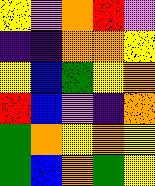[["yellow", "violet", "orange", "red", "violet"], ["indigo", "indigo", "orange", "orange", "yellow"], ["yellow", "blue", "green", "yellow", "orange"], ["red", "blue", "violet", "indigo", "orange"], ["green", "orange", "yellow", "orange", "yellow"], ["green", "blue", "orange", "green", "yellow"]]